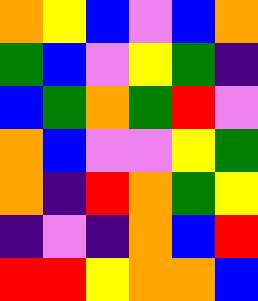[["orange", "yellow", "blue", "violet", "blue", "orange"], ["green", "blue", "violet", "yellow", "green", "indigo"], ["blue", "green", "orange", "green", "red", "violet"], ["orange", "blue", "violet", "violet", "yellow", "green"], ["orange", "indigo", "red", "orange", "green", "yellow"], ["indigo", "violet", "indigo", "orange", "blue", "red"], ["red", "red", "yellow", "orange", "orange", "blue"]]